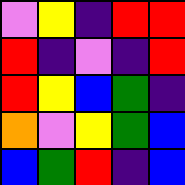[["violet", "yellow", "indigo", "red", "red"], ["red", "indigo", "violet", "indigo", "red"], ["red", "yellow", "blue", "green", "indigo"], ["orange", "violet", "yellow", "green", "blue"], ["blue", "green", "red", "indigo", "blue"]]